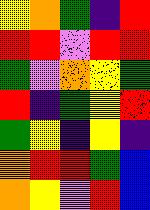[["yellow", "orange", "green", "indigo", "red"], ["red", "red", "violet", "red", "red"], ["green", "violet", "orange", "yellow", "green"], ["red", "indigo", "green", "yellow", "red"], ["green", "yellow", "indigo", "yellow", "indigo"], ["orange", "red", "red", "green", "blue"], ["orange", "yellow", "violet", "red", "blue"]]